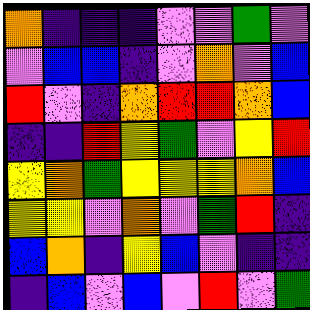[["orange", "indigo", "indigo", "indigo", "violet", "violet", "green", "violet"], ["violet", "blue", "blue", "indigo", "violet", "orange", "violet", "blue"], ["red", "violet", "indigo", "orange", "red", "red", "orange", "blue"], ["indigo", "indigo", "red", "yellow", "green", "violet", "yellow", "red"], ["yellow", "orange", "green", "yellow", "yellow", "yellow", "orange", "blue"], ["yellow", "yellow", "violet", "orange", "violet", "green", "red", "indigo"], ["blue", "orange", "indigo", "yellow", "blue", "violet", "indigo", "indigo"], ["indigo", "blue", "violet", "blue", "violet", "red", "violet", "green"]]